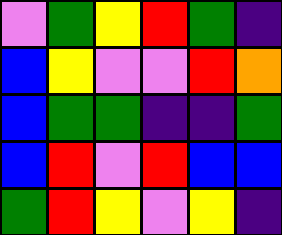[["violet", "green", "yellow", "red", "green", "indigo"], ["blue", "yellow", "violet", "violet", "red", "orange"], ["blue", "green", "green", "indigo", "indigo", "green"], ["blue", "red", "violet", "red", "blue", "blue"], ["green", "red", "yellow", "violet", "yellow", "indigo"]]